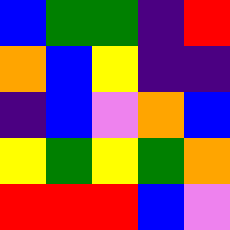[["blue", "green", "green", "indigo", "red"], ["orange", "blue", "yellow", "indigo", "indigo"], ["indigo", "blue", "violet", "orange", "blue"], ["yellow", "green", "yellow", "green", "orange"], ["red", "red", "red", "blue", "violet"]]